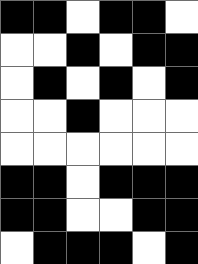[["black", "black", "white", "black", "black", "white"], ["white", "white", "black", "white", "black", "black"], ["white", "black", "white", "black", "white", "black"], ["white", "white", "black", "white", "white", "white"], ["white", "white", "white", "white", "white", "white"], ["black", "black", "white", "black", "black", "black"], ["black", "black", "white", "white", "black", "black"], ["white", "black", "black", "black", "white", "black"]]